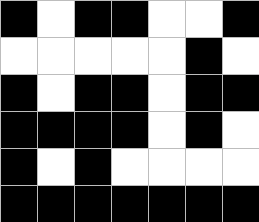[["black", "white", "black", "black", "white", "white", "black"], ["white", "white", "white", "white", "white", "black", "white"], ["black", "white", "black", "black", "white", "black", "black"], ["black", "black", "black", "black", "white", "black", "white"], ["black", "white", "black", "white", "white", "white", "white"], ["black", "black", "black", "black", "black", "black", "black"]]